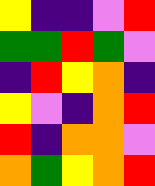[["yellow", "indigo", "indigo", "violet", "red"], ["green", "green", "red", "green", "violet"], ["indigo", "red", "yellow", "orange", "indigo"], ["yellow", "violet", "indigo", "orange", "red"], ["red", "indigo", "orange", "orange", "violet"], ["orange", "green", "yellow", "orange", "red"]]